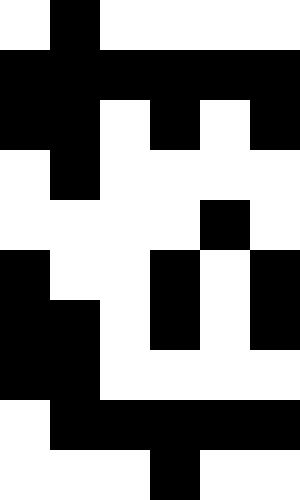[["white", "black", "white", "white", "white", "white"], ["black", "black", "black", "black", "black", "black"], ["black", "black", "white", "black", "white", "black"], ["white", "black", "white", "white", "white", "white"], ["white", "white", "white", "white", "black", "white"], ["black", "white", "white", "black", "white", "black"], ["black", "black", "white", "black", "white", "black"], ["black", "black", "white", "white", "white", "white"], ["white", "black", "black", "black", "black", "black"], ["white", "white", "white", "black", "white", "white"]]